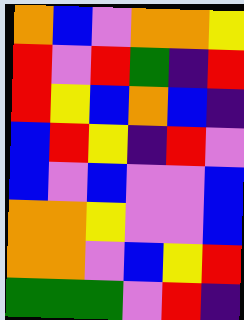[["orange", "blue", "violet", "orange", "orange", "yellow"], ["red", "violet", "red", "green", "indigo", "red"], ["red", "yellow", "blue", "orange", "blue", "indigo"], ["blue", "red", "yellow", "indigo", "red", "violet"], ["blue", "violet", "blue", "violet", "violet", "blue"], ["orange", "orange", "yellow", "violet", "violet", "blue"], ["orange", "orange", "violet", "blue", "yellow", "red"], ["green", "green", "green", "violet", "red", "indigo"]]